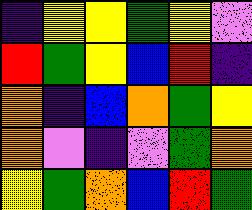[["indigo", "yellow", "yellow", "green", "yellow", "violet"], ["red", "green", "yellow", "blue", "red", "indigo"], ["orange", "indigo", "blue", "orange", "green", "yellow"], ["orange", "violet", "indigo", "violet", "green", "orange"], ["yellow", "green", "orange", "blue", "red", "green"]]